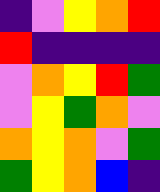[["indigo", "violet", "yellow", "orange", "red"], ["red", "indigo", "indigo", "indigo", "indigo"], ["violet", "orange", "yellow", "red", "green"], ["violet", "yellow", "green", "orange", "violet"], ["orange", "yellow", "orange", "violet", "green"], ["green", "yellow", "orange", "blue", "indigo"]]